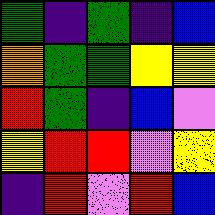[["green", "indigo", "green", "indigo", "blue"], ["orange", "green", "green", "yellow", "yellow"], ["red", "green", "indigo", "blue", "violet"], ["yellow", "red", "red", "violet", "yellow"], ["indigo", "red", "violet", "red", "blue"]]